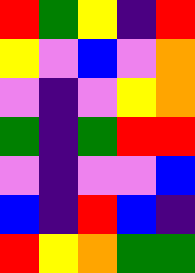[["red", "green", "yellow", "indigo", "red"], ["yellow", "violet", "blue", "violet", "orange"], ["violet", "indigo", "violet", "yellow", "orange"], ["green", "indigo", "green", "red", "red"], ["violet", "indigo", "violet", "violet", "blue"], ["blue", "indigo", "red", "blue", "indigo"], ["red", "yellow", "orange", "green", "green"]]